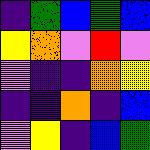[["indigo", "green", "blue", "green", "blue"], ["yellow", "orange", "violet", "red", "violet"], ["violet", "indigo", "indigo", "orange", "yellow"], ["indigo", "indigo", "orange", "indigo", "blue"], ["violet", "yellow", "indigo", "blue", "green"]]